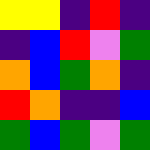[["yellow", "yellow", "indigo", "red", "indigo"], ["indigo", "blue", "red", "violet", "green"], ["orange", "blue", "green", "orange", "indigo"], ["red", "orange", "indigo", "indigo", "blue"], ["green", "blue", "green", "violet", "green"]]